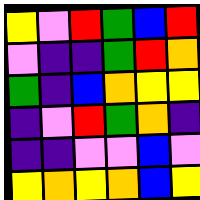[["yellow", "violet", "red", "green", "blue", "red"], ["violet", "indigo", "indigo", "green", "red", "orange"], ["green", "indigo", "blue", "orange", "yellow", "yellow"], ["indigo", "violet", "red", "green", "orange", "indigo"], ["indigo", "indigo", "violet", "violet", "blue", "violet"], ["yellow", "orange", "yellow", "orange", "blue", "yellow"]]